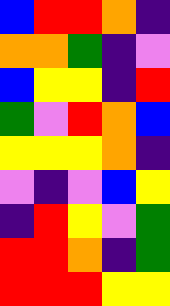[["blue", "red", "red", "orange", "indigo"], ["orange", "orange", "green", "indigo", "violet"], ["blue", "yellow", "yellow", "indigo", "red"], ["green", "violet", "red", "orange", "blue"], ["yellow", "yellow", "yellow", "orange", "indigo"], ["violet", "indigo", "violet", "blue", "yellow"], ["indigo", "red", "yellow", "violet", "green"], ["red", "red", "orange", "indigo", "green"], ["red", "red", "red", "yellow", "yellow"]]